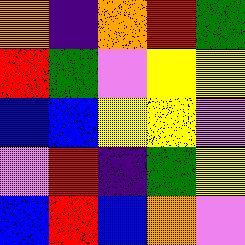[["orange", "indigo", "orange", "red", "green"], ["red", "green", "violet", "yellow", "yellow"], ["blue", "blue", "yellow", "yellow", "violet"], ["violet", "red", "indigo", "green", "yellow"], ["blue", "red", "blue", "orange", "violet"]]